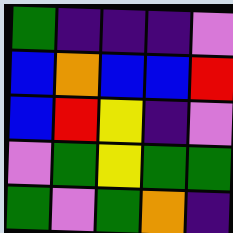[["green", "indigo", "indigo", "indigo", "violet"], ["blue", "orange", "blue", "blue", "red"], ["blue", "red", "yellow", "indigo", "violet"], ["violet", "green", "yellow", "green", "green"], ["green", "violet", "green", "orange", "indigo"]]